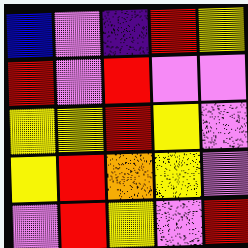[["blue", "violet", "indigo", "red", "yellow"], ["red", "violet", "red", "violet", "violet"], ["yellow", "yellow", "red", "yellow", "violet"], ["yellow", "red", "orange", "yellow", "violet"], ["violet", "red", "yellow", "violet", "red"]]